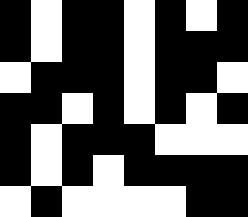[["black", "white", "black", "black", "white", "black", "white", "black"], ["black", "white", "black", "black", "white", "black", "black", "black"], ["white", "black", "black", "black", "white", "black", "black", "white"], ["black", "black", "white", "black", "white", "black", "white", "black"], ["black", "white", "black", "black", "black", "white", "white", "white"], ["black", "white", "black", "white", "black", "black", "black", "black"], ["white", "black", "white", "white", "white", "white", "black", "black"]]